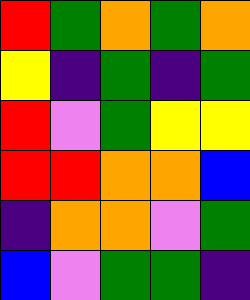[["red", "green", "orange", "green", "orange"], ["yellow", "indigo", "green", "indigo", "green"], ["red", "violet", "green", "yellow", "yellow"], ["red", "red", "orange", "orange", "blue"], ["indigo", "orange", "orange", "violet", "green"], ["blue", "violet", "green", "green", "indigo"]]